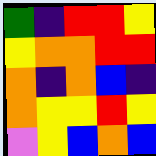[["green", "indigo", "red", "red", "yellow"], ["yellow", "orange", "orange", "red", "red"], ["orange", "indigo", "orange", "blue", "indigo"], ["orange", "yellow", "yellow", "red", "yellow"], ["violet", "yellow", "blue", "orange", "blue"]]